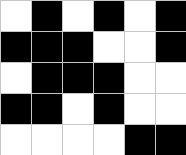[["white", "black", "white", "black", "white", "black"], ["black", "black", "black", "white", "white", "black"], ["white", "black", "black", "black", "white", "white"], ["black", "black", "white", "black", "white", "white"], ["white", "white", "white", "white", "black", "black"]]